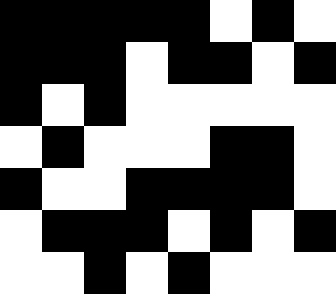[["black", "black", "black", "black", "black", "white", "black", "white"], ["black", "black", "black", "white", "black", "black", "white", "black"], ["black", "white", "black", "white", "white", "white", "white", "white"], ["white", "black", "white", "white", "white", "black", "black", "white"], ["black", "white", "white", "black", "black", "black", "black", "white"], ["white", "black", "black", "black", "white", "black", "white", "black"], ["white", "white", "black", "white", "black", "white", "white", "white"]]